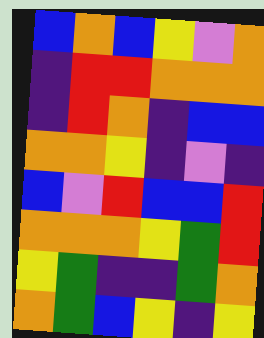[["blue", "orange", "blue", "yellow", "violet", "orange"], ["indigo", "red", "red", "orange", "orange", "orange"], ["indigo", "red", "orange", "indigo", "blue", "blue"], ["orange", "orange", "yellow", "indigo", "violet", "indigo"], ["blue", "violet", "red", "blue", "blue", "red"], ["orange", "orange", "orange", "yellow", "green", "red"], ["yellow", "green", "indigo", "indigo", "green", "orange"], ["orange", "green", "blue", "yellow", "indigo", "yellow"]]